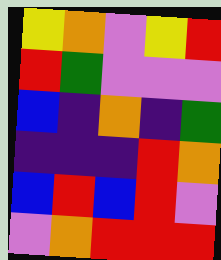[["yellow", "orange", "violet", "yellow", "red"], ["red", "green", "violet", "violet", "violet"], ["blue", "indigo", "orange", "indigo", "green"], ["indigo", "indigo", "indigo", "red", "orange"], ["blue", "red", "blue", "red", "violet"], ["violet", "orange", "red", "red", "red"]]